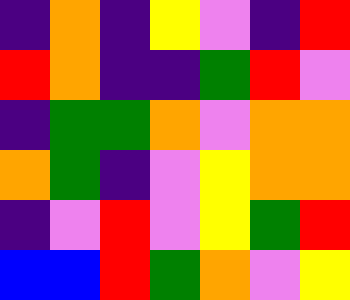[["indigo", "orange", "indigo", "yellow", "violet", "indigo", "red"], ["red", "orange", "indigo", "indigo", "green", "red", "violet"], ["indigo", "green", "green", "orange", "violet", "orange", "orange"], ["orange", "green", "indigo", "violet", "yellow", "orange", "orange"], ["indigo", "violet", "red", "violet", "yellow", "green", "red"], ["blue", "blue", "red", "green", "orange", "violet", "yellow"]]